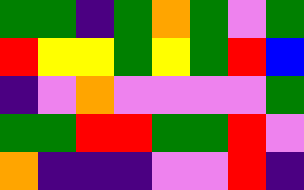[["green", "green", "indigo", "green", "orange", "green", "violet", "green"], ["red", "yellow", "yellow", "green", "yellow", "green", "red", "blue"], ["indigo", "violet", "orange", "violet", "violet", "violet", "violet", "green"], ["green", "green", "red", "red", "green", "green", "red", "violet"], ["orange", "indigo", "indigo", "indigo", "violet", "violet", "red", "indigo"]]